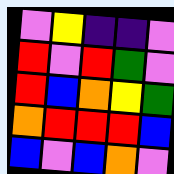[["violet", "yellow", "indigo", "indigo", "violet"], ["red", "violet", "red", "green", "violet"], ["red", "blue", "orange", "yellow", "green"], ["orange", "red", "red", "red", "blue"], ["blue", "violet", "blue", "orange", "violet"]]